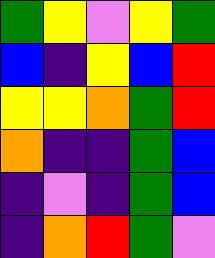[["green", "yellow", "violet", "yellow", "green"], ["blue", "indigo", "yellow", "blue", "red"], ["yellow", "yellow", "orange", "green", "red"], ["orange", "indigo", "indigo", "green", "blue"], ["indigo", "violet", "indigo", "green", "blue"], ["indigo", "orange", "red", "green", "violet"]]